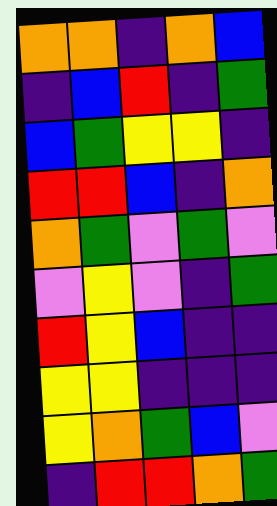[["orange", "orange", "indigo", "orange", "blue"], ["indigo", "blue", "red", "indigo", "green"], ["blue", "green", "yellow", "yellow", "indigo"], ["red", "red", "blue", "indigo", "orange"], ["orange", "green", "violet", "green", "violet"], ["violet", "yellow", "violet", "indigo", "green"], ["red", "yellow", "blue", "indigo", "indigo"], ["yellow", "yellow", "indigo", "indigo", "indigo"], ["yellow", "orange", "green", "blue", "violet"], ["indigo", "red", "red", "orange", "green"]]